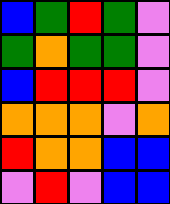[["blue", "green", "red", "green", "violet"], ["green", "orange", "green", "green", "violet"], ["blue", "red", "red", "red", "violet"], ["orange", "orange", "orange", "violet", "orange"], ["red", "orange", "orange", "blue", "blue"], ["violet", "red", "violet", "blue", "blue"]]